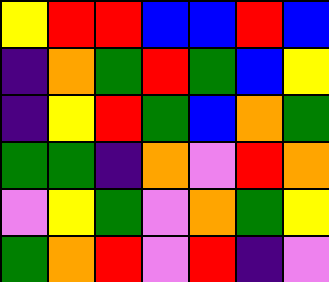[["yellow", "red", "red", "blue", "blue", "red", "blue"], ["indigo", "orange", "green", "red", "green", "blue", "yellow"], ["indigo", "yellow", "red", "green", "blue", "orange", "green"], ["green", "green", "indigo", "orange", "violet", "red", "orange"], ["violet", "yellow", "green", "violet", "orange", "green", "yellow"], ["green", "orange", "red", "violet", "red", "indigo", "violet"]]